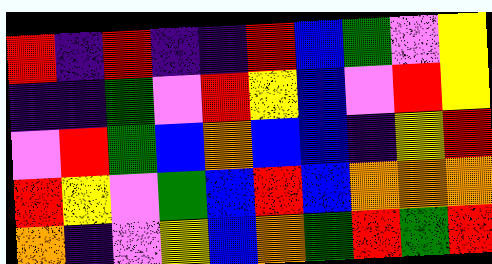[["red", "indigo", "red", "indigo", "indigo", "red", "blue", "green", "violet", "yellow"], ["indigo", "indigo", "green", "violet", "red", "yellow", "blue", "violet", "red", "yellow"], ["violet", "red", "green", "blue", "orange", "blue", "blue", "indigo", "yellow", "red"], ["red", "yellow", "violet", "green", "blue", "red", "blue", "orange", "orange", "orange"], ["orange", "indigo", "violet", "yellow", "blue", "orange", "green", "red", "green", "red"]]